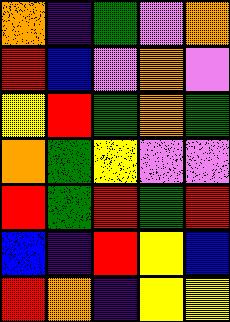[["orange", "indigo", "green", "violet", "orange"], ["red", "blue", "violet", "orange", "violet"], ["yellow", "red", "green", "orange", "green"], ["orange", "green", "yellow", "violet", "violet"], ["red", "green", "red", "green", "red"], ["blue", "indigo", "red", "yellow", "blue"], ["red", "orange", "indigo", "yellow", "yellow"]]